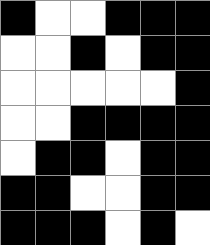[["black", "white", "white", "black", "black", "black"], ["white", "white", "black", "white", "black", "black"], ["white", "white", "white", "white", "white", "black"], ["white", "white", "black", "black", "black", "black"], ["white", "black", "black", "white", "black", "black"], ["black", "black", "white", "white", "black", "black"], ["black", "black", "black", "white", "black", "white"]]